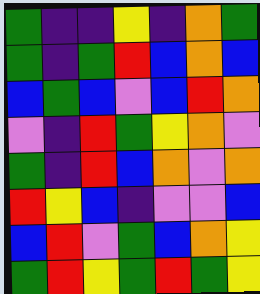[["green", "indigo", "indigo", "yellow", "indigo", "orange", "green"], ["green", "indigo", "green", "red", "blue", "orange", "blue"], ["blue", "green", "blue", "violet", "blue", "red", "orange"], ["violet", "indigo", "red", "green", "yellow", "orange", "violet"], ["green", "indigo", "red", "blue", "orange", "violet", "orange"], ["red", "yellow", "blue", "indigo", "violet", "violet", "blue"], ["blue", "red", "violet", "green", "blue", "orange", "yellow"], ["green", "red", "yellow", "green", "red", "green", "yellow"]]